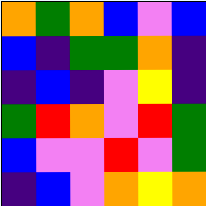[["orange", "green", "orange", "blue", "violet", "blue"], ["blue", "indigo", "green", "green", "orange", "indigo"], ["indigo", "blue", "indigo", "violet", "yellow", "indigo"], ["green", "red", "orange", "violet", "red", "green"], ["blue", "violet", "violet", "red", "violet", "green"], ["indigo", "blue", "violet", "orange", "yellow", "orange"]]